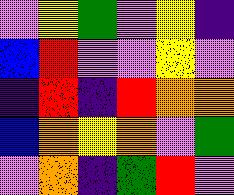[["violet", "yellow", "green", "violet", "yellow", "indigo"], ["blue", "red", "violet", "violet", "yellow", "violet"], ["indigo", "red", "indigo", "red", "orange", "orange"], ["blue", "orange", "yellow", "orange", "violet", "green"], ["violet", "orange", "indigo", "green", "red", "violet"]]